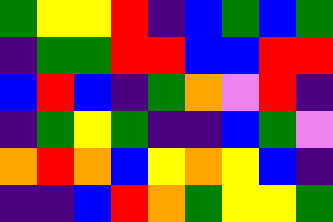[["green", "yellow", "yellow", "red", "indigo", "blue", "green", "blue", "green"], ["indigo", "green", "green", "red", "red", "blue", "blue", "red", "red"], ["blue", "red", "blue", "indigo", "green", "orange", "violet", "red", "indigo"], ["indigo", "green", "yellow", "green", "indigo", "indigo", "blue", "green", "violet"], ["orange", "red", "orange", "blue", "yellow", "orange", "yellow", "blue", "indigo"], ["indigo", "indigo", "blue", "red", "orange", "green", "yellow", "yellow", "green"]]